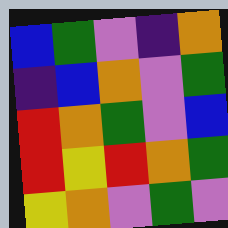[["blue", "green", "violet", "indigo", "orange"], ["indigo", "blue", "orange", "violet", "green"], ["red", "orange", "green", "violet", "blue"], ["red", "yellow", "red", "orange", "green"], ["yellow", "orange", "violet", "green", "violet"]]